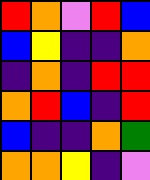[["red", "orange", "violet", "red", "blue"], ["blue", "yellow", "indigo", "indigo", "orange"], ["indigo", "orange", "indigo", "red", "red"], ["orange", "red", "blue", "indigo", "red"], ["blue", "indigo", "indigo", "orange", "green"], ["orange", "orange", "yellow", "indigo", "violet"]]